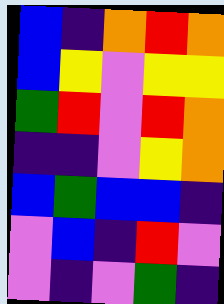[["blue", "indigo", "orange", "red", "orange"], ["blue", "yellow", "violet", "yellow", "yellow"], ["green", "red", "violet", "red", "orange"], ["indigo", "indigo", "violet", "yellow", "orange"], ["blue", "green", "blue", "blue", "indigo"], ["violet", "blue", "indigo", "red", "violet"], ["violet", "indigo", "violet", "green", "indigo"]]